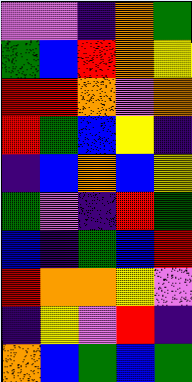[["violet", "violet", "indigo", "orange", "green"], ["green", "blue", "red", "orange", "yellow"], ["red", "red", "orange", "violet", "orange"], ["red", "green", "blue", "yellow", "indigo"], ["indigo", "blue", "orange", "blue", "yellow"], ["green", "violet", "indigo", "red", "green"], ["blue", "indigo", "green", "blue", "red"], ["red", "orange", "orange", "yellow", "violet"], ["indigo", "yellow", "violet", "red", "indigo"], ["orange", "blue", "green", "blue", "green"]]